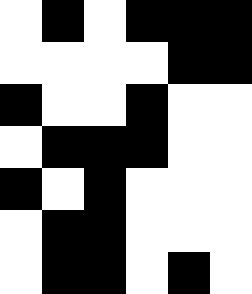[["white", "black", "white", "black", "black", "black"], ["white", "white", "white", "white", "black", "black"], ["black", "white", "white", "black", "white", "white"], ["white", "black", "black", "black", "white", "white"], ["black", "white", "black", "white", "white", "white"], ["white", "black", "black", "white", "white", "white"], ["white", "black", "black", "white", "black", "white"]]